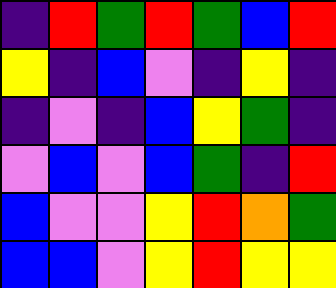[["indigo", "red", "green", "red", "green", "blue", "red"], ["yellow", "indigo", "blue", "violet", "indigo", "yellow", "indigo"], ["indigo", "violet", "indigo", "blue", "yellow", "green", "indigo"], ["violet", "blue", "violet", "blue", "green", "indigo", "red"], ["blue", "violet", "violet", "yellow", "red", "orange", "green"], ["blue", "blue", "violet", "yellow", "red", "yellow", "yellow"]]